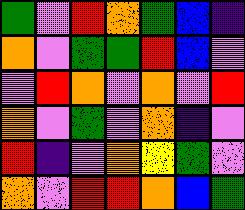[["green", "violet", "red", "orange", "green", "blue", "indigo"], ["orange", "violet", "green", "green", "red", "blue", "violet"], ["violet", "red", "orange", "violet", "orange", "violet", "red"], ["orange", "violet", "green", "violet", "orange", "indigo", "violet"], ["red", "indigo", "violet", "orange", "yellow", "green", "violet"], ["orange", "violet", "red", "red", "orange", "blue", "green"]]